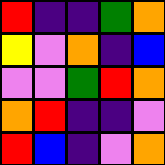[["red", "indigo", "indigo", "green", "orange"], ["yellow", "violet", "orange", "indigo", "blue"], ["violet", "violet", "green", "red", "orange"], ["orange", "red", "indigo", "indigo", "violet"], ["red", "blue", "indigo", "violet", "orange"]]